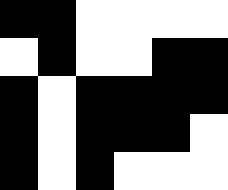[["black", "black", "white", "white", "white", "white"], ["white", "black", "white", "white", "black", "black"], ["black", "white", "black", "black", "black", "black"], ["black", "white", "black", "black", "black", "white"], ["black", "white", "black", "white", "white", "white"]]